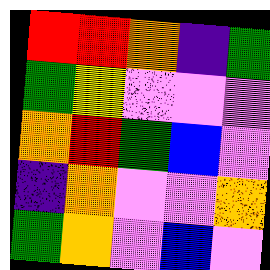[["red", "red", "orange", "indigo", "green"], ["green", "yellow", "violet", "violet", "violet"], ["orange", "red", "green", "blue", "violet"], ["indigo", "orange", "violet", "violet", "orange"], ["green", "orange", "violet", "blue", "violet"]]